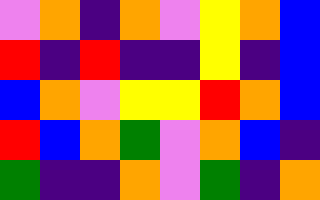[["violet", "orange", "indigo", "orange", "violet", "yellow", "orange", "blue"], ["red", "indigo", "red", "indigo", "indigo", "yellow", "indigo", "blue"], ["blue", "orange", "violet", "yellow", "yellow", "red", "orange", "blue"], ["red", "blue", "orange", "green", "violet", "orange", "blue", "indigo"], ["green", "indigo", "indigo", "orange", "violet", "green", "indigo", "orange"]]